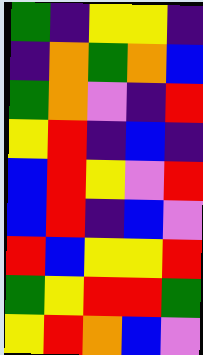[["green", "indigo", "yellow", "yellow", "indigo"], ["indigo", "orange", "green", "orange", "blue"], ["green", "orange", "violet", "indigo", "red"], ["yellow", "red", "indigo", "blue", "indigo"], ["blue", "red", "yellow", "violet", "red"], ["blue", "red", "indigo", "blue", "violet"], ["red", "blue", "yellow", "yellow", "red"], ["green", "yellow", "red", "red", "green"], ["yellow", "red", "orange", "blue", "violet"]]